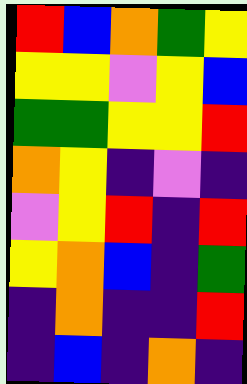[["red", "blue", "orange", "green", "yellow"], ["yellow", "yellow", "violet", "yellow", "blue"], ["green", "green", "yellow", "yellow", "red"], ["orange", "yellow", "indigo", "violet", "indigo"], ["violet", "yellow", "red", "indigo", "red"], ["yellow", "orange", "blue", "indigo", "green"], ["indigo", "orange", "indigo", "indigo", "red"], ["indigo", "blue", "indigo", "orange", "indigo"]]